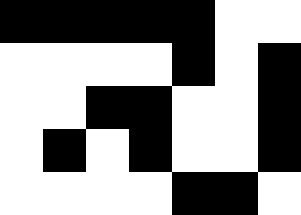[["black", "black", "black", "black", "black", "white", "white"], ["white", "white", "white", "white", "black", "white", "black"], ["white", "white", "black", "black", "white", "white", "black"], ["white", "black", "white", "black", "white", "white", "black"], ["white", "white", "white", "white", "black", "black", "white"]]